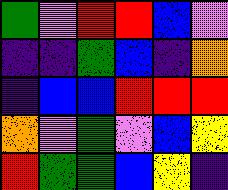[["green", "violet", "red", "red", "blue", "violet"], ["indigo", "indigo", "green", "blue", "indigo", "orange"], ["indigo", "blue", "blue", "red", "red", "red"], ["orange", "violet", "green", "violet", "blue", "yellow"], ["red", "green", "green", "blue", "yellow", "indigo"]]